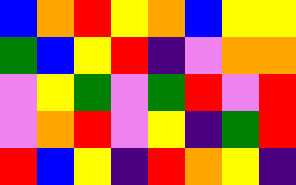[["blue", "orange", "red", "yellow", "orange", "blue", "yellow", "yellow"], ["green", "blue", "yellow", "red", "indigo", "violet", "orange", "orange"], ["violet", "yellow", "green", "violet", "green", "red", "violet", "red"], ["violet", "orange", "red", "violet", "yellow", "indigo", "green", "red"], ["red", "blue", "yellow", "indigo", "red", "orange", "yellow", "indigo"]]